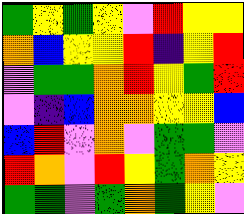[["green", "yellow", "green", "yellow", "violet", "red", "yellow", "yellow"], ["orange", "blue", "yellow", "yellow", "red", "indigo", "yellow", "red"], ["violet", "green", "green", "orange", "red", "yellow", "green", "red"], ["violet", "indigo", "blue", "orange", "orange", "yellow", "yellow", "blue"], ["blue", "red", "violet", "orange", "violet", "green", "green", "violet"], ["red", "orange", "violet", "red", "yellow", "green", "orange", "yellow"], ["green", "green", "violet", "green", "orange", "green", "yellow", "violet"]]